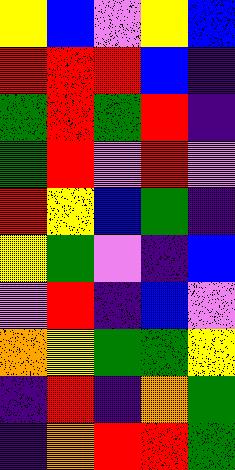[["yellow", "blue", "violet", "yellow", "blue"], ["red", "red", "red", "blue", "indigo"], ["green", "red", "green", "red", "indigo"], ["green", "red", "violet", "red", "violet"], ["red", "yellow", "blue", "green", "indigo"], ["yellow", "green", "violet", "indigo", "blue"], ["violet", "red", "indigo", "blue", "violet"], ["orange", "yellow", "green", "green", "yellow"], ["indigo", "red", "indigo", "orange", "green"], ["indigo", "orange", "red", "red", "green"]]